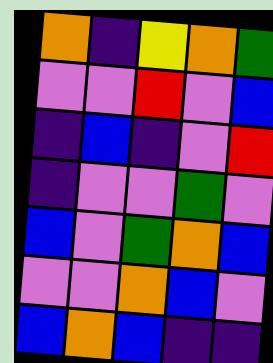[["orange", "indigo", "yellow", "orange", "green"], ["violet", "violet", "red", "violet", "blue"], ["indigo", "blue", "indigo", "violet", "red"], ["indigo", "violet", "violet", "green", "violet"], ["blue", "violet", "green", "orange", "blue"], ["violet", "violet", "orange", "blue", "violet"], ["blue", "orange", "blue", "indigo", "indigo"]]